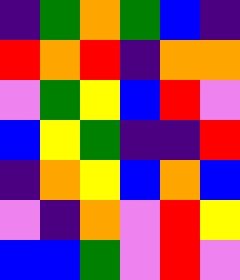[["indigo", "green", "orange", "green", "blue", "indigo"], ["red", "orange", "red", "indigo", "orange", "orange"], ["violet", "green", "yellow", "blue", "red", "violet"], ["blue", "yellow", "green", "indigo", "indigo", "red"], ["indigo", "orange", "yellow", "blue", "orange", "blue"], ["violet", "indigo", "orange", "violet", "red", "yellow"], ["blue", "blue", "green", "violet", "red", "violet"]]